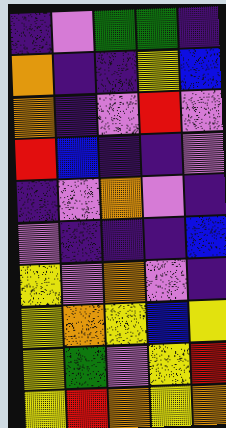[["indigo", "violet", "green", "green", "indigo"], ["orange", "indigo", "indigo", "yellow", "blue"], ["orange", "indigo", "violet", "red", "violet"], ["red", "blue", "indigo", "indigo", "violet"], ["indigo", "violet", "orange", "violet", "indigo"], ["violet", "indigo", "indigo", "indigo", "blue"], ["yellow", "violet", "orange", "violet", "indigo"], ["yellow", "orange", "yellow", "blue", "yellow"], ["yellow", "green", "violet", "yellow", "red"], ["yellow", "red", "orange", "yellow", "orange"]]